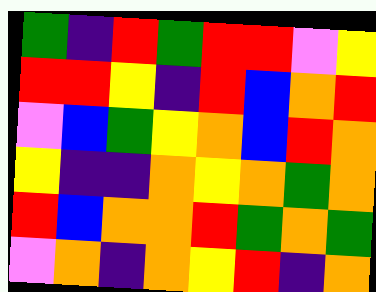[["green", "indigo", "red", "green", "red", "red", "violet", "yellow"], ["red", "red", "yellow", "indigo", "red", "blue", "orange", "red"], ["violet", "blue", "green", "yellow", "orange", "blue", "red", "orange"], ["yellow", "indigo", "indigo", "orange", "yellow", "orange", "green", "orange"], ["red", "blue", "orange", "orange", "red", "green", "orange", "green"], ["violet", "orange", "indigo", "orange", "yellow", "red", "indigo", "orange"]]